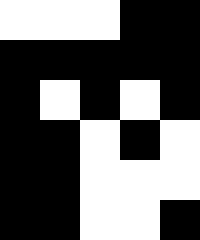[["white", "white", "white", "black", "black"], ["black", "black", "black", "black", "black"], ["black", "white", "black", "white", "black"], ["black", "black", "white", "black", "white"], ["black", "black", "white", "white", "white"], ["black", "black", "white", "white", "black"]]